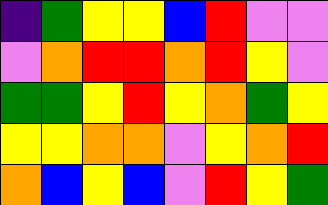[["indigo", "green", "yellow", "yellow", "blue", "red", "violet", "violet"], ["violet", "orange", "red", "red", "orange", "red", "yellow", "violet"], ["green", "green", "yellow", "red", "yellow", "orange", "green", "yellow"], ["yellow", "yellow", "orange", "orange", "violet", "yellow", "orange", "red"], ["orange", "blue", "yellow", "blue", "violet", "red", "yellow", "green"]]